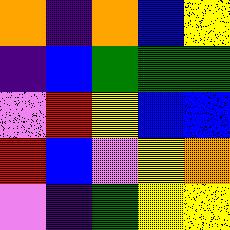[["orange", "indigo", "orange", "blue", "yellow"], ["indigo", "blue", "green", "green", "green"], ["violet", "red", "yellow", "blue", "blue"], ["red", "blue", "violet", "yellow", "orange"], ["violet", "indigo", "green", "yellow", "yellow"]]